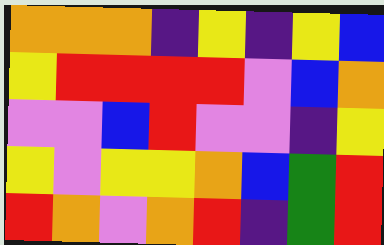[["orange", "orange", "orange", "indigo", "yellow", "indigo", "yellow", "blue"], ["yellow", "red", "red", "red", "red", "violet", "blue", "orange"], ["violet", "violet", "blue", "red", "violet", "violet", "indigo", "yellow"], ["yellow", "violet", "yellow", "yellow", "orange", "blue", "green", "red"], ["red", "orange", "violet", "orange", "red", "indigo", "green", "red"]]